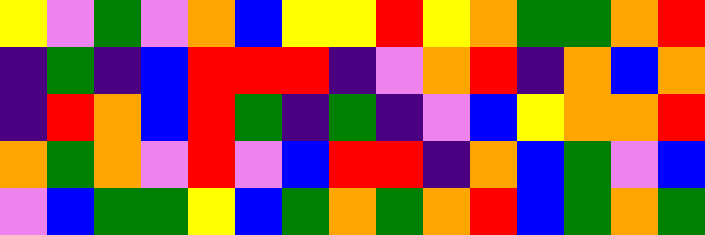[["yellow", "violet", "green", "violet", "orange", "blue", "yellow", "yellow", "red", "yellow", "orange", "green", "green", "orange", "red"], ["indigo", "green", "indigo", "blue", "red", "red", "red", "indigo", "violet", "orange", "red", "indigo", "orange", "blue", "orange"], ["indigo", "red", "orange", "blue", "red", "green", "indigo", "green", "indigo", "violet", "blue", "yellow", "orange", "orange", "red"], ["orange", "green", "orange", "violet", "red", "violet", "blue", "red", "red", "indigo", "orange", "blue", "green", "violet", "blue"], ["violet", "blue", "green", "green", "yellow", "blue", "green", "orange", "green", "orange", "red", "blue", "green", "orange", "green"]]